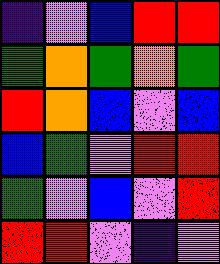[["indigo", "violet", "blue", "red", "red"], ["green", "orange", "green", "orange", "green"], ["red", "orange", "blue", "violet", "blue"], ["blue", "green", "violet", "red", "red"], ["green", "violet", "blue", "violet", "red"], ["red", "red", "violet", "indigo", "violet"]]